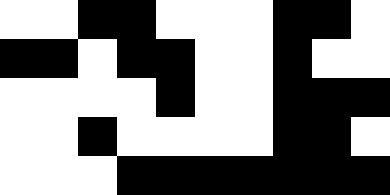[["white", "white", "black", "black", "white", "white", "white", "black", "black", "white"], ["black", "black", "white", "black", "black", "white", "white", "black", "white", "white"], ["white", "white", "white", "white", "black", "white", "white", "black", "black", "black"], ["white", "white", "black", "white", "white", "white", "white", "black", "black", "white"], ["white", "white", "white", "black", "black", "black", "black", "black", "black", "black"]]